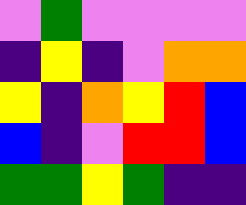[["violet", "green", "violet", "violet", "violet", "violet"], ["indigo", "yellow", "indigo", "violet", "orange", "orange"], ["yellow", "indigo", "orange", "yellow", "red", "blue"], ["blue", "indigo", "violet", "red", "red", "blue"], ["green", "green", "yellow", "green", "indigo", "indigo"]]